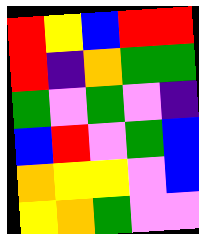[["red", "yellow", "blue", "red", "red"], ["red", "indigo", "orange", "green", "green"], ["green", "violet", "green", "violet", "indigo"], ["blue", "red", "violet", "green", "blue"], ["orange", "yellow", "yellow", "violet", "blue"], ["yellow", "orange", "green", "violet", "violet"]]